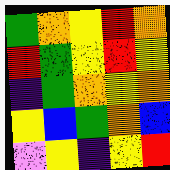[["green", "orange", "yellow", "red", "orange"], ["red", "green", "yellow", "red", "yellow"], ["indigo", "green", "orange", "yellow", "orange"], ["yellow", "blue", "green", "orange", "blue"], ["violet", "yellow", "indigo", "yellow", "red"]]